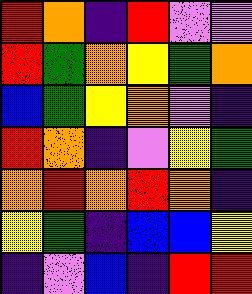[["red", "orange", "indigo", "red", "violet", "violet"], ["red", "green", "orange", "yellow", "green", "orange"], ["blue", "green", "yellow", "orange", "violet", "indigo"], ["red", "orange", "indigo", "violet", "yellow", "green"], ["orange", "red", "orange", "red", "orange", "indigo"], ["yellow", "green", "indigo", "blue", "blue", "yellow"], ["indigo", "violet", "blue", "indigo", "red", "red"]]